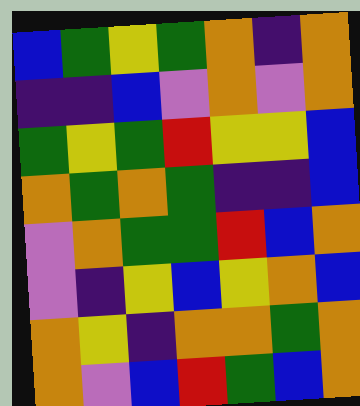[["blue", "green", "yellow", "green", "orange", "indigo", "orange"], ["indigo", "indigo", "blue", "violet", "orange", "violet", "orange"], ["green", "yellow", "green", "red", "yellow", "yellow", "blue"], ["orange", "green", "orange", "green", "indigo", "indigo", "blue"], ["violet", "orange", "green", "green", "red", "blue", "orange"], ["violet", "indigo", "yellow", "blue", "yellow", "orange", "blue"], ["orange", "yellow", "indigo", "orange", "orange", "green", "orange"], ["orange", "violet", "blue", "red", "green", "blue", "orange"]]